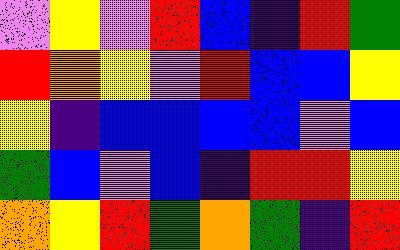[["violet", "yellow", "violet", "red", "blue", "indigo", "red", "green"], ["red", "orange", "yellow", "violet", "red", "blue", "blue", "yellow"], ["yellow", "indigo", "blue", "blue", "blue", "blue", "violet", "blue"], ["green", "blue", "violet", "blue", "indigo", "red", "red", "yellow"], ["orange", "yellow", "red", "green", "orange", "green", "indigo", "red"]]